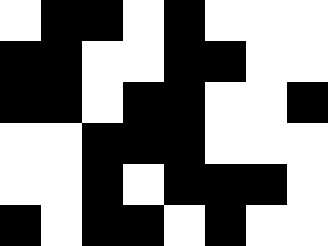[["white", "black", "black", "white", "black", "white", "white", "white"], ["black", "black", "white", "white", "black", "black", "white", "white"], ["black", "black", "white", "black", "black", "white", "white", "black"], ["white", "white", "black", "black", "black", "white", "white", "white"], ["white", "white", "black", "white", "black", "black", "black", "white"], ["black", "white", "black", "black", "white", "black", "white", "white"]]